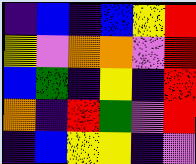[["indigo", "blue", "indigo", "blue", "yellow", "red"], ["yellow", "violet", "orange", "orange", "violet", "red"], ["blue", "green", "indigo", "yellow", "indigo", "red"], ["orange", "indigo", "red", "green", "violet", "red"], ["indigo", "blue", "yellow", "yellow", "indigo", "violet"]]